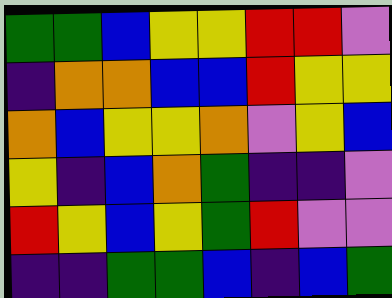[["green", "green", "blue", "yellow", "yellow", "red", "red", "violet"], ["indigo", "orange", "orange", "blue", "blue", "red", "yellow", "yellow"], ["orange", "blue", "yellow", "yellow", "orange", "violet", "yellow", "blue"], ["yellow", "indigo", "blue", "orange", "green", "indigo", "indigo", "violet"], ["red", "yellow", "blue", "yellow", "green", "red", "violet", "violet"], ["indigo", "indigo", "green", "green", "blue", "indigo", "blue", "green"]]